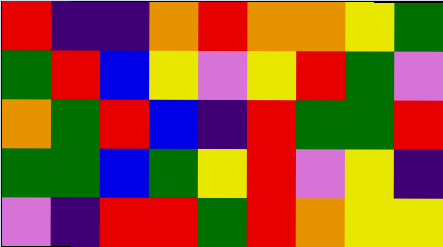[["red", "indigo", "indigo", "orange", "red", "orange", "orange", "yellow", "green"], ["green", "red", "blue", "yellow", "violet", "yellow", "red", "green", "violet"], ["orange", "green", "red", "blue", "indigo", "red", "green", "green", "red"], ["green", "green", "blue", "green", "yellow", "red", "violet", "yellow", "indigo"], ["violet", "indigo", "red", "red", "green", "red", "orange", "yellow", "yellow"]]